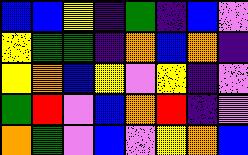[["blue", "blue", "yellow", "indigo", "green", "indigo", "blue", "violet"], ["yellow", "green", "green", "indigo", "orange", "blue", "orange", "indigo"], ["yellow", "orange", "blue", "yellow", "violet", "yellow", "indigo", "violet"], ["green", "red", "violet", "blue", "orange", "red", "indigo", "violet"], ["orange", "green", "violet", "blue", "violet", "yellow", "orange", "blue"]]